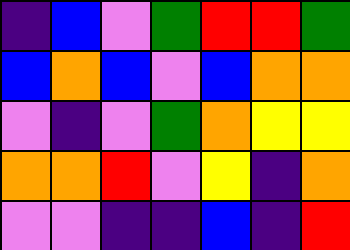[["indigo", "blue", "violet", "green", "red", "red", "green"], ["blue", "orange", "blue", "violet", "blue", "orange", "orange"], ["violet", "indigo", "violet", "green", "orange", "yellow", "yellow"], ["orange", "orange", "red", "violet", "yellow", "indigo", "orange"], ["violet", "violet", "indigo", "indigo", "blue", "indigo", "red"]]